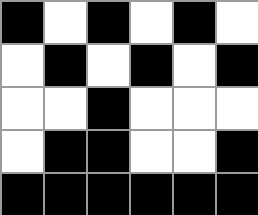[["black", "white", "black", "white", "black", "white"], ["white", "black", "white", "black", "white", "black"], ["white", "white", "black", "white", "white", "white"], ["white", "black", "black", "white", "white", "black"], ["black", "black", "black", "black", "black", "black"]]